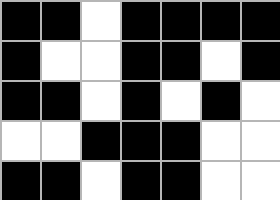[["black", "black", "white", "black", "black", "black", "black"], ["black", "white", "white", "black", "black", "white", "black"], ["black", "black", "white", "black", "white", "black", "white"], ["white", "white", "black", "black", "black", "white", "white"], ["black", "black", "white", "black", "black", "white", "white"]]